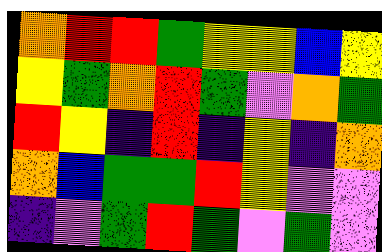[["orange", "red", "red", "green", "yellow", "yellow", "blue", "yellow"], ["yellow", "green", "orange", "red", "green", "violet", "orange", "green"], ["red", "yellow", "indigo", "red", "indigo", "yellow", "indigo", "orange"], ["orange", "blue", "green", "green", "red", "yellow", "violet", "violet"], ["indigo", "violet", "green", "red", "green", "violet", "green", "violet"]]